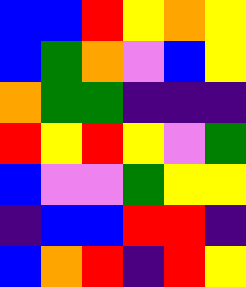[["blue", "blue", "red", "yellow", "orange", "yellow"], ["blue", "green", "orange", "violet", "blue", "yellow"], ["orange", "green", "green", "indigo", "indigo", "indigo"], ["red", "yellow", "red", "yellow", "violet", "green"], ["blue", "violet", "violet", "green", "yellow", "yellow"], ["indigo", "blue", "blue", "red", "red", "indigo"], ["blue", "orange", "red", "indigo", "red", "yellow"]]